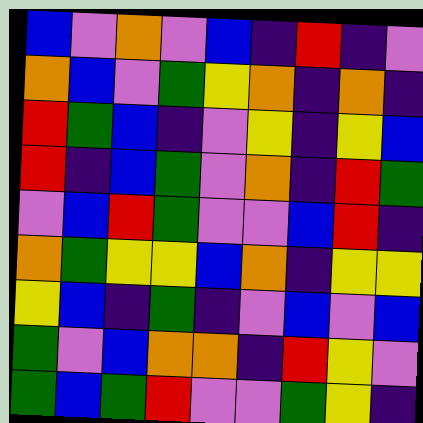[["blue", "violet", "orange", "violet", "blue", "indigo", "red", "indigo", "violet"], ["orange", "blue", "violet", "green", "yellow", "orange", "indigo", "orange", "indigo"], ["red", "green", "blue", "indigo", "violet", "yellow", "indigo", "yellow", "blue"], ["red", "indigo", "blue", "green", "violet", "orange", "indigo", "red", "green"], ["violet", "blue", "red", "green", "violet", "violet", "blue", "red", "indigo"], ["orange", "green", "yellow", "yellow", "blue", "orange", "indigo", "yellow", "yellow"], ["yellow", "blue", "indigo", "green", "indigo", "violet", "blue", "violet", "blue"], ["green", "violet", "blue", "orange", "orange", "indigo", "red", "yellow", "violet"], ["green", "blue", "green", "red", "violet", "violet", "green", "yellow", "indigo"]]